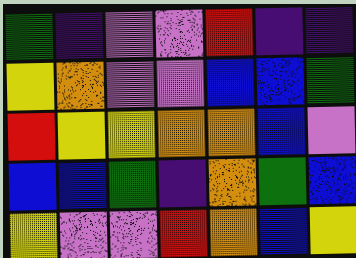[["green", "indigo", "violet", "violet", "red", "indigo", "indigo"], ["yellow", "orange", "violet", "violet", "blue", "blue", "green"], ["red", "yellow", "yellow", "orange", "orange", "blue", "violet"], ["blue", "blue", "green", "indigo", "orange", "green", "blue"], ["yellow", "violet", "violet", "red", "orange", "blue", "yellow"]]